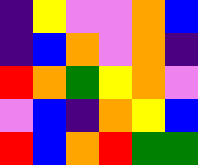[["indigo", "yellow", "violet", "violet", "orange", "blue"], ["indigo", "blue", "orange", "violet", "orange", "indigo"], ["red", "orange", "green", "yellow", "orange", "violet"], ["violet", "blue", "indigo", "orange", "yellow", "blue"], ["red", "blue", "orange", "red", "green", "green"]]